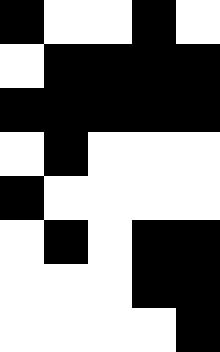[["black", "white", "white", "black", "white"], ["white", "black", "black", "black", "black"], ["black", "black", "black", "black", "black"], ["white", "black", "white", "white", "white"], ["black", "white", "white", "white", "white"], ["white", "black", "white", "black", "black"], ["white", "white", "white", "black", "black"], ["white", "white", "white", "white", "black"]]